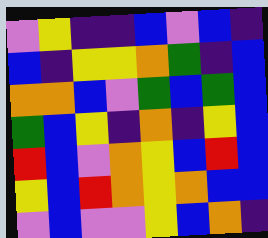[["violet", "yellow", "indigo", "indigo", "blue", "violet", "blue", "indigo"], ["blue", "indigo", "yellow", "yellow", "orange", "green", "indigo", "blue"], ["orange", "orange", "blue", "violet", "green", "blue", "green", "blue"], ["green", "blue", "yellow", "indigo", "orange", "indigo", "yellow", "blue"], ["red", "blue", "violet", "orange", "yellow", "blue", "red", "blue"], ["yellow", "blue", "red", "orange", "yellow", "orange", "blue", "blue"], ["violet", "blue", "violet", "violet", "yellow", "blue", "orange", "indigo"]]